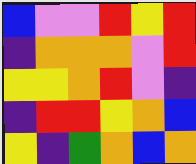[["blue", "violet", "violet", "red", "yellow", "red"], ["indigo", "orange", "orange", "orange", "violet", "red"], ["yellow", "yellow", "orange", "red", "violet", "indigo"], ["indigo", "red", "red", "yellow", "orange", "blue"], ["yellow", "indigo", "green", "orange", "blue", "orange"]]